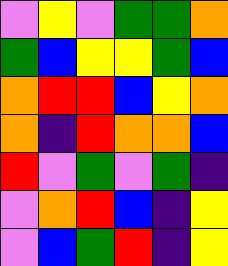[["violet", "yellow", "violet", "green", "green", "orange"], ["green", "blue", "yellow", "yellow", "green", "blue"], ["orange", "red", "red", "blue", "yellow", "orange"], ["orange", "indigo", "red", "orange", "orange", "blue"], ["red", "violet", "green", "violet", "green", "indigo"], ["violet", "orange", "red", "blue", "indigo", "yellow"], ["violet", "blue", "green", "red", "indigo", "yellow"]]